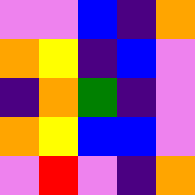[["violet", "violet", "blue", "indigo", "orange"], ["orange", "yellow", "indigo", "blue", "violet"], ["indigo", "orange", "green", "indigo", "violet"], ["orange", "yellow", "blue", "blue", "violet"], ["violet", "red", "violet", "indigo", "orange"]]